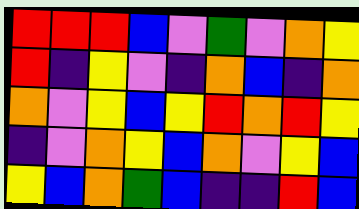[["red", "red", "red", "blue", "violet", "green", "violet", "orange", "yellow"], ["red", "indigo", "yellow", "violet", "indigo", "orange", "blue", "indigo", "orange"], ["orange", "violet", "yellow", "blue", "yellow", "red", "orange", "red", "yellow"], ["indigo", "violet", "orange", "yellow", "blue", "orange", "violet", "yellow", "blue"], ["yellow", "blue", "orange", "green", "blue", "indigo", "indigo", "red", "blue"]]